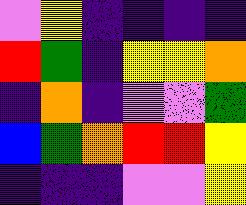[["violet", "yellow", "indigo", "indigo", "indigo", "indigo"], ["red", "green", "indigo", "yellow", "yellow", "orange"], ["indigo", "orange", "indigo", "violet", "violet", "green"], ["blue", "green", "orange", "red", "red", "yellow"], ["indigo", "indigo", "indigo", "violet", "violet", "yellow"]]